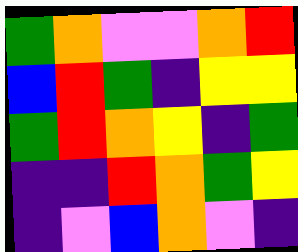[["green", "orange", "violet", "violet", "orange", "red"], ["blue", "red", "green", "indigo", "yellow", "yellow"], ["green", "red", "orange", "yellow", "indigo", "green"], ["indigo", "indigo", "red", "orange", "green", "yellow"], ["indigo", "violet", "blue", "orange", "violet", "indigo"]]